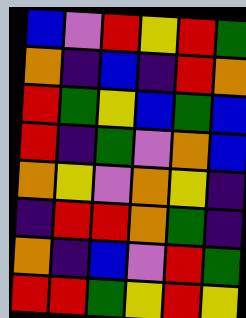[["blue", "violet", "red", "yellow", "red", "green"], ["orange", "indigo", "blue", "indigo", "red", "orange"], ["red", "green", "yellow", "blue", "green", "blue"], ["red", "indigo", "green", "violet", "orange", "blue"], ["orange", "yellow", "violet", "orange", "yellow", "indigo"], ["indigo", "red", "red", "orange", "green", "indigo"], ["orange", "indigo", "blue", "violet", "red", "green"], ["red", "red", "green", "yellow", "red", "yellow"]]